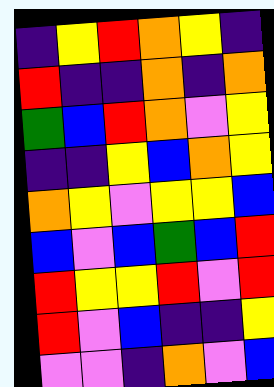[["indigo", "yellow", "red", "orange", "yellow", "indigo"], ["red", "indigo", "indigo", "orange", "indigo", "orange"], ["green", "blue", "red", "orange", "violet", "yellow"], ["indigo", "indigo", "yellow", "blue", "orange", "yellow"], ["orange", "yellow", "violet", "yellow", "yellow", "blue"], ["blue", "violet", "blue", "green", "blue", "red"], ["red", "yellow", "yellow", "red", "violet", "red"], ["red", "violet", "blue", "indigo", "indigo", "yellow"], ["violet", "violet", "indigo", "orange", "violet", "blue"]]